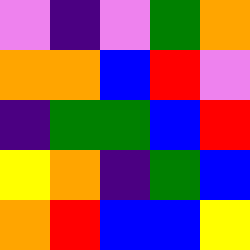[["violet", "indigo", "violet", "green", "orange"], ["orange", "orange", "blue", "red", "violet"], ["indigo", "green", "green", "blue", "red"], ["yellow", "orange", "indigo", "green", "blue"], ["orange", "red", "blue", "blue", "yellow"]]